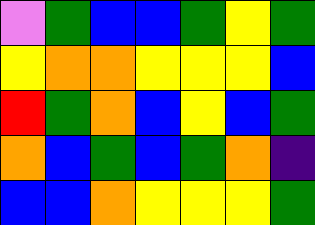[["violet", "green", "blue", "blue", "green", "yellow", "green"], ["yellow", "orange", "orange", "yellow", "yellow", "yellow", "blue"], ["red", "green", "orange", "blue", "yellow", "blue", "green"], ["orange", "blue", "green", "blue", "green", "orange", "indigo"], ["blue", "blue", "orange", "yellow", "yellow", "yellow", "green"]]